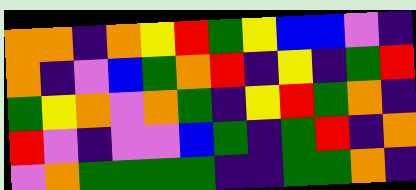[["orange", "orange", "indigo", "orange", "yellow", "red", "green", "yellow", "blue", "blue", "violet", "indigo"], ["orange", "indigo", "violet", "blue", "green", "orange", "red", "indigo", "yellow", "indigo", "green", "red"], ["green", "yellow", "orange", "violet", "orange", "green", "indigo", "yellow", "red", "green", "orange", "indigo"], ["red", "violet", "indigo", "violet", "violet", "blue", "green", "indigo", "green", "red", "indigo", "orange"], ["violet", "orange", "green", "green", "green", "green", "indigo", "indigo", "green", "green", "orange", "indigo"]]